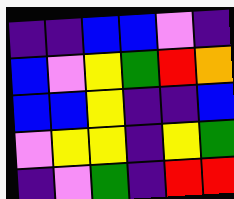[["indigo", "indigo", "blue", "blue", "violet", "indigo"], ["blue", "violet", "yellow", "green", "red", "orange"], ["blue", "blue", "yellow", "indigo", "indigo", "blue"], ["violet", "yellow", "yellow", "indigo", "yellow", "green"], ["indigo", "violet", "green", "indigo", "red", "red"]]